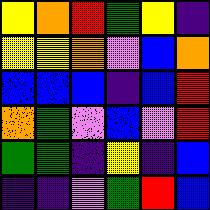[["yellow", "orange", "red", "green", "yellow", "indigo"], ["yellow", "yellow", "orange", "violet", "blue", "orange"], ["blue", "blue", "blue", "indigo", "blue", "red"], ["orange", "green", "violet", "blue", "violet", "red"], ["green", "green", "indigo", "yellow", "indigo", "blue"], ["indigo", "indigo", "violet", "green", "red", "blue"]]